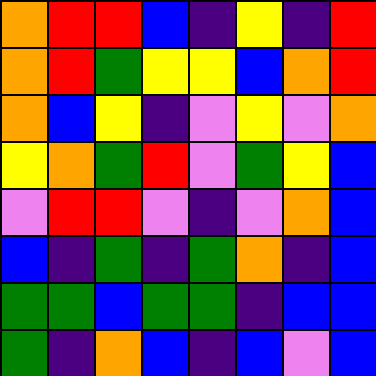[["orange", "red", "red", "blue", "indigo", "yellow", "indigo", "red"], ["orange", "red", "green", "yellow", "yellow", "blue", "orange", "red"], ["orange", "blue", "yellow", "indigo", "violet", "yellow", "violet", "orange"], ["yellow", "orange", "green", "red", "violet", "green", "yellow", "blue"], ["violet", "red", "red", "violet", "indigo", "violet", "orange", "blue"], ["blue", "indigo", "green", "indigo", "green", "orange", "indigo", "blue"], ["green", "green", "blue", "green", "green", "indigo", "blue", "blue"], ["green", "indigo", "orange", "blue", "indigo", "blue", "violet", "blue"]]